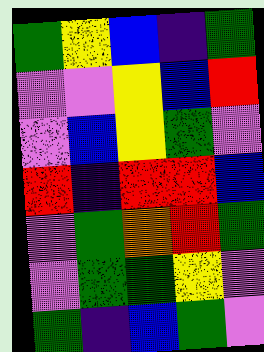[["green", "yellow", "blue", "indigo", "green"], ["violet", "violet", "yellow", "blue", "red"], ["violet", "blue", "yellow", "green", "violet"], ["red", "indigo", "red", "red", "blue"], ["violet", "green", "orange", "red", "green"], ["violet", "green", "green", "yellow", "violet"], ["green", "indigo", "blue", "green", "violet"]]